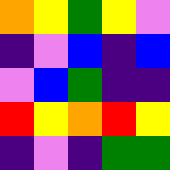[["orange", "yellow", "green", "yellow", "violet"], ["indigo", "violet", "blue", "indigo", "blue"], ["violet", "blue", "green", "indigo", "indigo"], ["red", "yellow", "orange", "red", "yellow"], ["indigo", "violet", "indigo", "green", "green"]]